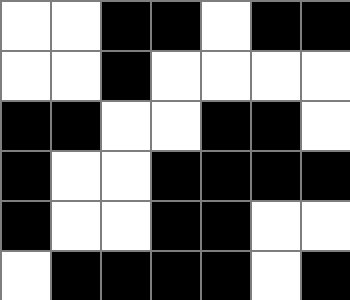[["white", "white", "black", "black", "white", "black", "black"], ["white", "white", "black", "white", "white", "white", "white"], ["black", "black", "white", "white", "black", "black", "white"], ["black", "white", "white", "black", "black", "black", "black"], ["black", "white", "white", "black", "black", "white", "white"], ["white", "black", "black", "black", "black", "white", "black"]]